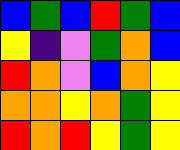[["blue", "green", "blue", "red", "green", "blue"], ["yellow", "indigo", "violet", "green", "orange", "blue"], ["red", "orange", "violet", "blue", "orange", "yellow"], ["orange", "orange", "yellow", "orange", "green", "yellow"], ["red", "orange", "red", "yellow", "green", "yellow"]]